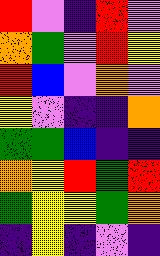[["red", "violet", "indigo", "red", "violet"], ["orange", "green", "violet", "red", "yellow"], ["red", "blue", "violet", "orange", "violet"], ["yellow", "violet", "indigo", "indigo", "orange"], ["green", "green", "blue", "indigo", "indigo"], ["orange", "yellow", "red", "green", "red"], ["green", "yellow", "yellow", "green", "orange"], ["indigo", "yellow", "indigo", "violet", "indigo"]]